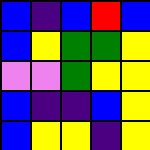[["blue", "indigo", "blue", "red", "blue"], ["blue", "yellow", "green", "green", "yellow"], ["violet", "violet", "green", "yellow", "yellow"], ["blue", "indigo", "indigo", "blue", "yellow"], ["blue", "yellow", "yellow", "indigo", "yellow"]]